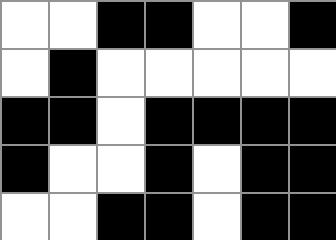[["white", "white", "black", "black", "white", "white", "black"], ["white", "black", "white", "white", "white", "white", "white"], ["black", "black", "white", "black", "black", "black", "black"], ["black", "white", "white", "black", "white", "black", "black"], ["white", "white", "black", "black", "white", "black", "black"]]